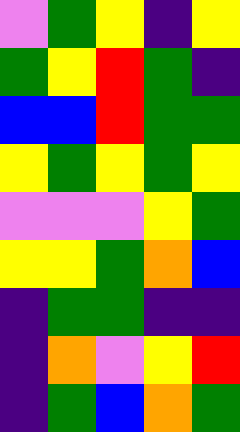[["violet", "green", "yellow", "indigo", "yellow"], ["green", "yellow", "red", "green", "indigo"], ["blue", "blue", "red", "green", "green"], ["yellow", "green", "yellow", "green", "yellow"], ["violet", "violet", "violet", "yellow", "green"], ["yellow", "yellow", "green", "orange", "blue"], ["indigo", "green", "green", "indigo", "indigo"], ["indigo", "orange", "violet", "yellow", "red"], ["indigo", "green", "blue", "orange", "green"]]